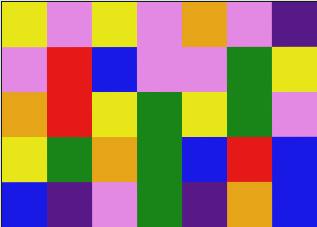[["yellow", "violet", "yellow", "violet", "orange", "violet", "indigo"], ["violet", "red", "blue", "violet", "violet", "green", "yellow"], ["orange", "red", "yellow", "green", "yellow", "green", "violet"], ["yellow", "green", "orange", "green", "blue", "red", "blue"], ["blue", "indigo", "violet", "green", "indigo", "orange", "blue"]]